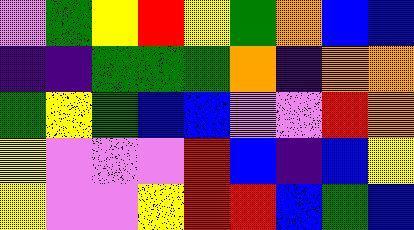[["violet", "green", "yellow", "red", "yellow", "green", "orange", "blue", "blue"], ["indigo", "indigo", "green", "green", "green", "orange", "indigo", "orange", "orange"], ["green", "yellow", "green", "blue", "blue", "violet", "violet", "red", "orange"], ["yellow", "violet", "violet", "violet", "red", "blue", "indigo", "blue", "yellow"], ["yellow", "violet", "violet", "yellow", "red", "red", "blue", "green", "blue"]]